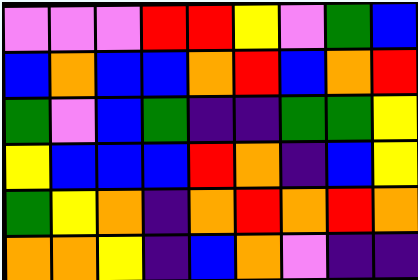[["violet", "violet", "violet", "red", "red", "yellow", "violet", "green", "blue"], ["blue", "orange", "blue", "blue", "orange", "red", "blue", "orange", "red"], ["green", "violet", "blue", "green", "indigo", "indigo", "green", "green", "yellow"], ["yellow", "blue", "blue", "blue", "red", "orange", "indigo", "blue", "yellow"], ["green", "yellow", "orange", "indigo", "orange", "red", "orange", "red", "orange"], ["orange", "orange", "yellow", "indigo", "blue", "orange", "violet", "indigo", "indigo"]]